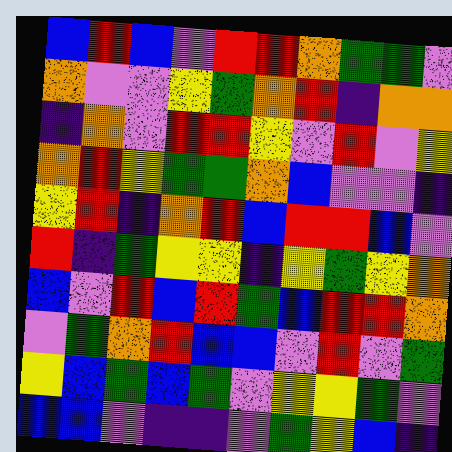[["blue", "red", "blue", "violet", "red", "red", "orange", "green", "green", "violet"], ["orange", "violet", "violet", "yellow", "green", "orange", "red", "indigo", "orange", "orange"], ["indigo", "orange", "violet", "red", "red", "yellow", "violet", "red", "violet", "yellow"], ["orange", "red", "yellow", "green", "green", "orange", "blue", "violet", "violet", "indigo"], ["yellow", "red", "indigo", "orange", "red", "blue", "red", "red", "blue", "violet"], ["red", "indigo", "green", "yellow", "yellow", "indigo", "yellow", "green", "yellow", "orange"], ["blue", "violet", "red", "blue", "red", "green", "blue", "red", "red", "orange"], ["violet", "green", "orange", "red", "blue", "blue", "violet", "red", "violet", "green"], ["yellow", "blue", "green", "blue", "green", "violet", "yellow", "yellow", "green", "violet"], ["blue", "blue", "violet", "indigo", "indigo", "violet", "green", "yellow", "blue", "indigo"]]